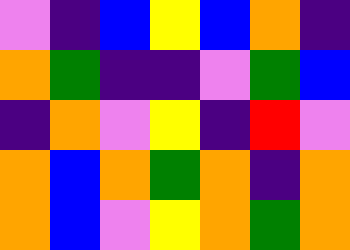[["violet", "indigo", "blue", "yellow", "blue", "orange", "indigo"], ["orange", "green", "indigo", "indigo", "violet", "green", "blue"], ["indigo", "orange", "violet", "yellow", "indigo", "red", "violet"], ["orange", "blue", "orange", "green", "orange", "indigo", "orange"], ["orange", "blue", "violet", "yellow", "orange", "green", "orange"]]